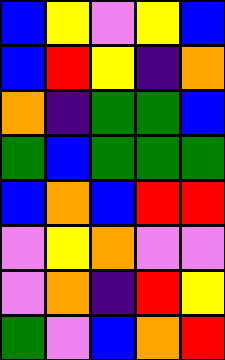[["blue", "yellow", "violet", "yellow", "blue"], ["blue", "red", "yellow", "indigo", "orange"], ["orange", "indigo", "green", "green", "blue"], ["green", "blue", "green", "green", "green"], ["blue", "orange", "blue", "red", "red"], ["violet", "yellow", "orange", "violet", "violet"], ["violet", "orange", "indigo", "red", "yellow"], ["green", "violet", "blue", "orange", "red"]]